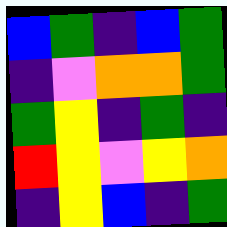[["blue", "green", "indigo", "blue", "green"], ["indigo", "violet", "orange", "orange", "green"], ["green", "yellow", "indigo", "green", "indigo"], ["red", "yellow", "violet", "yellow", "orange"], ["indigo", "yellow", "blue", "indigo", "green"]]